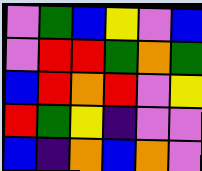[["violet", "green", "blue", "yellow", "violet", "blue"], ["violet", "red", "red", "green", "orange", "green"], ["blue", "red", "orange", "red", "violet", "yellow"], ["red", "green", "yellow", "indigo", "violet", "violet"], ["blue", "indigo", "orange", "blue", "orange", "violet"]]